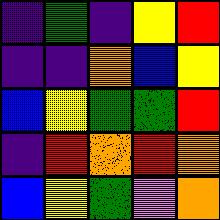[["indigo", "green", "indigo", "yellow", "red"], ["indigo", "indigo", "orange", "blue", "yellow"], ["blue", "yellow", "green", "green", "red"], ["indigo", "red", "orange", "red", "orange"], ["blue", "yellow", "green", "violet", "orange"]]